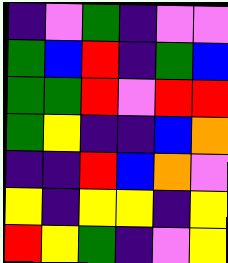[["indigo", "violet", "green", "indigo", "violet", "violet"], ["green", "blue", "red", "indigo", "green", "blue"], ["green", "green", "red", "violet", "red", "red"], ["green", "yellow", "indigo", "indigo", "blue", "orange"], ["indigo", "indigo", "red", "blue", "orange", "violet"], ["yellow", "indigo", "yellow", "yellow", "indigo", "yellow"], ["red", "yellow", "green", "indigo", "violet", "yellow"]]